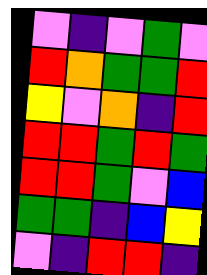[["violet", "indigo", "violet", "green", "violet"], ["red", "orange", "green", "green", "red"], ["yellow", "violet", "orange", "indigo", "red"], ["red", "red", "green", "red", "green"], ["red", "red", "green", "violet", "blue"], ["green", "green", "indigo", "blue", "yellow"], ["violet", "indigo", "red", "red", "indigo"]]